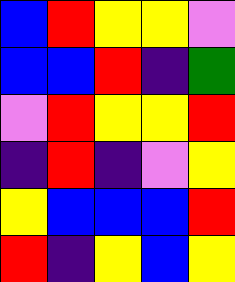[["blue", "red", "yellow", "yellow", "violet"], ["blue", "blue", "red", "indigo", "green"], ["violet", "red", "yellow", "yellow", "red"], ["indigo", "red", "indigo", "violet", "yellow"], ["yellow", "blue", "blue", "blue", "red"], ["red", "indigo", "yellow", "blue", "yellow"]]